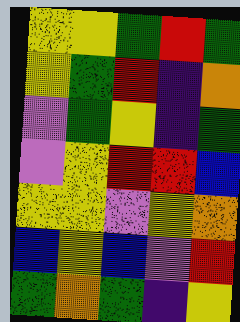[["yellow", "yellow", "green", "red", "green"], ["yellow", "green", "red", "indigo", "orange"], ["violet", "green", "yellow", "indigo", "green"], ["violet", "yellow", "red", "red", "blue"], ["yellow", "yellow", "violet", "yellow", "orange"], ["blue", "yellow", "blue", "violet", "red"], ["green", "orange", "green", "indigo", "yellow"]]